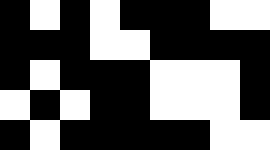[["black", "white", "black", "white", "black", "black", "black", "white", "white"], ["black", "black", "black", "white", "white", "black", "black", "black", "black"], ["black", "white", "black", "black", "black", "white", "white", "white", "black"], ["white", "black", "white", "black", "black", "white", "white", "white", "black"], ["black", "white", "black", "black", "black", "black", "black", "white", "white"]]